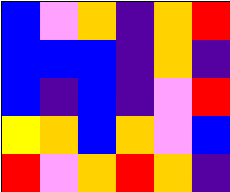[["blue", "violet", "orange", "indigo", "orange", "red"], ["blue", "blue", "blue", "indigo", "orange", "indigo"], ["blue", "indigo", "blue", "indigo", "violet", "red"], ["yellow", "orange", "blue", "orange", "violet", "blue"], ["red", "violet", "orange", "red", "orange", "indigo"]]